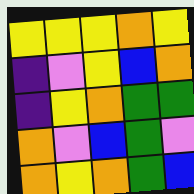[["yellow", "yellow", "yellow", "orange", "yellow"], ["indigo", "violet", "yellow", "blue", "orange"], ["indigo", "yellow", "orange", "green", "green"], ["orange", "violet", "blue", "green", "violet"], ["orange", "yellow", "orange", "green", "blue"]]